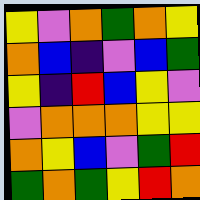[["yellow", "violet", "orange", "green", "orange", "yellow"], ["orange", "blue", "indigo", "violet", "blue", "green"], ["yellow", "indigo", "red", "blue", "yellow", "violet"], ["violet", "orange", "orange", "orange", "yellow", "yellow"], ["orange", "yellow", "blue", "violet", "green", "red"], ["green", "orange", "green", "yellow", "red", "orange"]]